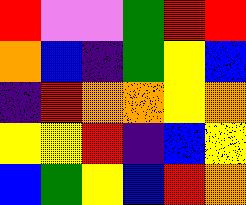[["red", "violet", "violet", "green", "red", "red"], ["orange", "blue", "indigo", "green", "yellow", "blue"], ["indigo", "red", "orange", "orange", "yellow", "orange"], ["yellow", "yellow", "red", "indigo", "blue", "yellow"], ["blue", "green", "yellow", "blue", "red", "orange"]]